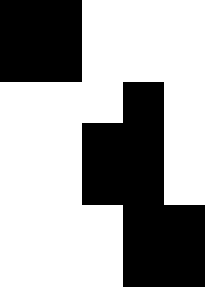[["black", "black", "white", "white", "white"], ["black", "black", "white", "white", "white"], ["white", "white", "white", "black", "white"], ["white", "white", "black", "black", "white"], ["white", "white", "black", "black", "white"], ["white", "white", "white", "black", "black"], ["white", "white", "white", "black", "black"]]